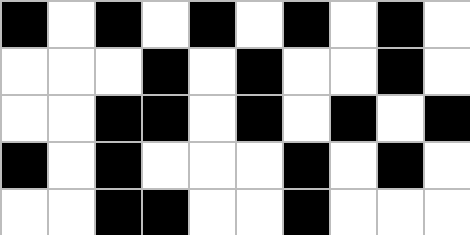[["black", "white", "black", "white", "black", "white", "black", "white", "black", "white"], ["white", "white", "white", "black", "white", "black", "white", "white", "black", "white"], ["white", "white", "black", "black", "white", "black", "white", "black", "white", "black"], ["black", "white", "black", "white", "white", "white", "black", "white", "black", "white"], ["white", "white", "black", "black", "white", "white", "black", "white", "white", "white"]]